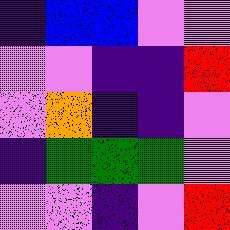[["indigo", "blue", "blue", "violet", "violet"], ["violet", "violet", "indigo", "indigo", "red"], ["violet", "orange", "indigo", "indigo", "violet"], ["indigo", "green", "green", "green", "violet"], ["violet", "violet", "indigo", "violet", "red"]]